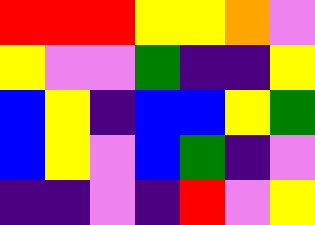[["red", "red", "red", "yellow", "yellow", "orange", "violet"], ["yellow", "violet", "violet", "green", "indigo", "indigo", "yellow"], ["blue", "yellow", "indigo", "blue", "blue", "yellow", "green"], ["blue", "yellow", "violet", "blue", "green", "indigo", "violet"], ["indigo", "indigo", "violet", "indigo", "red", "violet", "yellow"]]